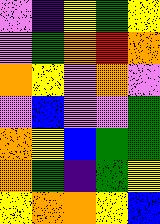[["violet", "indigo", "yellow", "green", "yellow"], ["violet", "green", "orange", "red", "orange"], ["orange", "yellow", "violet", "orange", "violet"], ["violet", "blue", "violet", "violet", "green"], ["orange", "yellow", "blue", "green", "green"], ["orange", "green", "indigo", "green", "yellow"], ["yellow", "orange", "orange", "yellow", "blue"]]